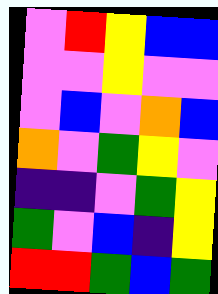[["violet", "red", "yellow", "blue", "blue"], ["violet", "violet", "yellow", "violet", "violet"], ["violet", "blue", "violet", "orange", "blue"], ["orange", "violet", "green", "yellow", "violet"], ["indigo", "indigo", "violet", "green", "yellow"], ["green", "violet", "blue", "indigo", "yellow"], ["red", "red", "green", "blue", "green"]]